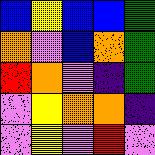[["blue", "yellow", "blue", "blue", "green"], ["orange", "violet", "blue", "orange", "green"], ["red", "orange", "violet", "indigo", "green"], ["violet", "yellow", "orange", "orange", "indigo"], ["violet", "yellow", "violet", "red", "violet"]]